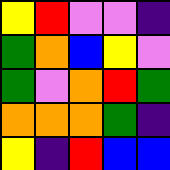[["yellow", "red", "violet", "violet", "indigo"], ["green", "orange", "blue", "yellow", "violet"], ["green", "violet", "orange", "red", "green"], ["orange", "orange", "orange", "green", "indigo"], ["yellow", "indigo", "red", "blue", "blue"]]